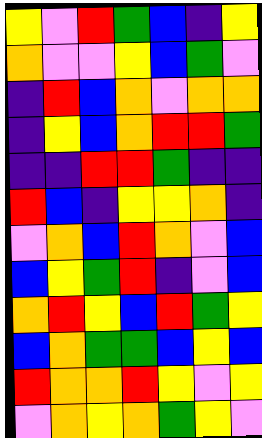[["yellow", "violet", "red", "green", "blue", "indigo", "yellow"], ["orange", "violet", "violet", "yellow", "blue", "green", "violet"], ["indigo", "red", "blue", "orange", "violet", "orange", "orange"], ["indigo", "yellow", "blue", "orange", "red", "red", "green"], ["indigo", "indigo", "red", "red", "green", "indigo", "indigo"], ["red", "blue", "indigo", "yellow", "yellow", "orange", "indigo"], ["violet", "orange", "blue", "red", "orange", "violet", "blue"], ["blue", "yellow", "green", "red", "indigo", "violet", "blue"], ["orange", "red", "yellow", "blue", "red", "green", "yellow"], ["blue", "orange", "green", "green", "blue", "yellow", "blue"], ["red", "orange", "orange", "red", "yellow", "violet", "yellow"], ["violet", "orange", "yellow", "orange", "green", "yellow", "violet"]]